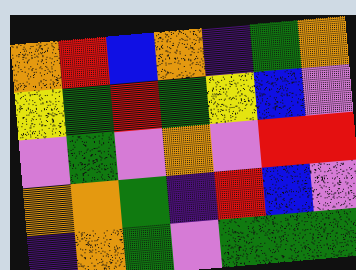[["orange", "red", "blue", "orange", "indigo", "green", "orange"], ["yellow", "green", "red", "green", "yellow", "blue", "violet"], ["violet", "green", "violet", "orange", "violet", "red", "red"], ["orange", "orange", "green", "indigo", "red", "blue", "violet"], ["indigo", "orange", "green", "violet", "green", "green", "green"]]